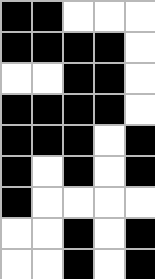[["black", "black", "white", "white", "white"], ["black", "black", "black", "black", "white"], ["white", "white", "black", "black", "white"], ["black", "black", "black", "black", "white"], ["black", "black", "black", "white", "black"], ["black", "white", "black", "white", "black"], ["black", "white", "white", "white", "white"], ["white", "white", "black", "white", "black"], ["white", "white", "black", "white", "black"]]